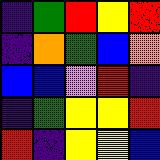[["indigo", "green", "red", "yellow", "red"], ["indigo", "orange", "green", "blue", "orange"], ["blue", "blue", "violet", "red", "indigo"], ["indigo", "green", "yellow", "yellow", "red"], ["red", "indigo", "yellow", "yellow", "blue"]]